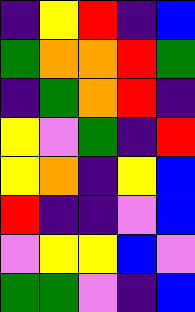[["indigo", "yellow", "red", "indigo", "blue"], ["green", "orange", "orange", "red", "green"], ["indigo", "green", "orange", "red", "indigo"], ["yellow", "violet", "green", "indigo", "red"], ["yellow", "orange", "indigo", "yellow", "blue"], ["red", "indigo", "indigo", "violet", "blue"], ["violet", "yellow", "yellow", "blue", "violet"], ["green", "green", "violet", "indigo", "blue"]]